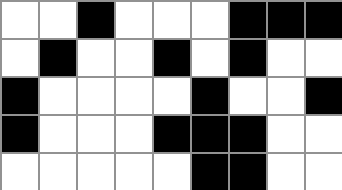[["white", "white", "black", "white", "white", "white", "black", "black", "black"], ["white", "black", "white", "white", "black", "white", "black", "white", "white"], ["black", "white", "white", "white", "white", "black", "white", "white", "black"], ["black", "white", "white", "white", "black", "black", "black", "white", "white"], ["white", "white", "white", "white", "white", "black", "black", "white", "white"]]